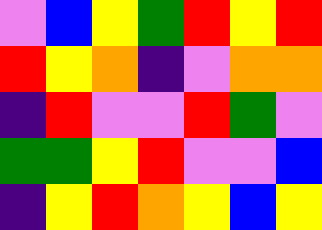[["violet", "blue", "yellow", "green", "red", "yellow", "red"], ["red", "yellow", "orange", "indigo", "violet", "orange", "orange"], ["indigo", "red", "violet", "violet", "red", "green", "violet"], ["green", "green", "yellow", "red", "violet", "violet", "blue"], ["indigo", "yellow", "red", "orange", "yellow", "blue", "yellow"]]